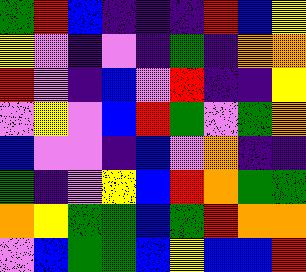[["green", "red", "blue", "indigo", "indigo", "indigo", "red", "blue", "yellow"], ["yellow", "violet", "indigo", "violet", "indigo", "green", "indigo", "orange", "orange"], ["red", "violet", "indigo", "blue", "violet", "red", "indigo", "indigo", "yellow"], ["violet", "yellow", "violet", "blue", "red", "green", "violet", "green", "orange"], ["blue", "violet", "violet", "indigo", "blue", "violet", "orange", "indigo", "indigo"], ["green", "indigo", "violet", "yellow", "blue", "red", "orange", "green", "green"], ["orange", "yellow", "green", "green", "blue", "green", "red", "orange", "orange"], ["violet", "blue", "green", "green", "blue", "yellow", "blue", "blue", "red"]]